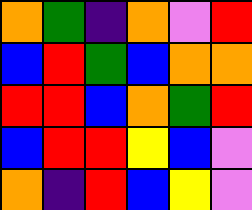[["orange", "green", "indigo", "orange", "violet", "red"], ["blue", "red", "green", "blue", "orange", "orange"], ["red", "red", "blue", "orange", "green", "red"], ["blue", "red", "red", "yellow", "blue", "violet"], ["orange", "indigo", "red", "blue", "yellow", "violet"]]